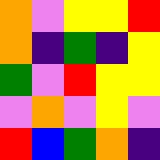[["orange", "violet", "yellow", "yellow", "red"], ["orange", "indigo", "green", "indigo", "yellow"], ["green", "violet", "red", "yellow", "yellow"], ["violet", "orange", "violet", "yellow", "violet"], ["red", "blue", "green", "orange", "indigo"]]